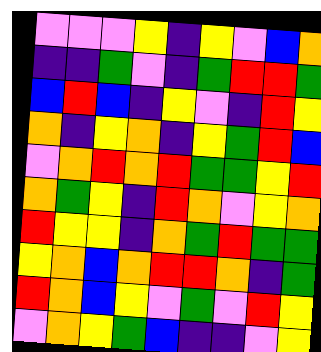[["violet", "violet", "violet", "yellow", "indigo", "yellow", "violet", "blue", "orange"], ["indigo", "indigo", "green", "violet", "indigo", "green", "red", "red", "green"], ["blue", "red", "blue", "indigo", "yellow", "violet", "indigo", "red", "yellow"], ["orange", "indigo", "yellow", "orange", "indigo", "yellow", "green", "red", "blue"], ["violet", "orange", "red", "orange", "red", "green", "green", "yellow", "red"], ["orange", "green", "yellow", "indigo", "red", "orange", "violet", "yellow", "orange"], ["red", "yellow", "yellow", "indigo", "orange", "green", "red", "green", "green"], ["yellow", "orange", "blue", "orange", "red", "red", "orange", "indigo", "green"], ["red", "orange", "blue", "yellow", "violet", "green", "violet", "red", "yellow"], ["violet", "orange", "yellow", "green", "blue", "indigo", "indigo", "violet", "yellow"]]